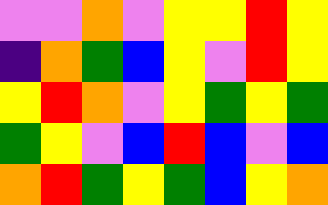[["violet", "violet", "orange", "violet", "yellow", "yellow", "red", "yellow"], ["indigo", "orange", "green", "blue", "yellow", "violet", "red", "yellow"], ["yellow", "red", "orange", "violet", "yellow", "green", "yellow", "green"], ["green", "yellow", "violet", "blue", "red", "blue", "violet", "blue"], ["orange", "red", "green", "yellow", "green", "blue", "yellow", "orange"]]